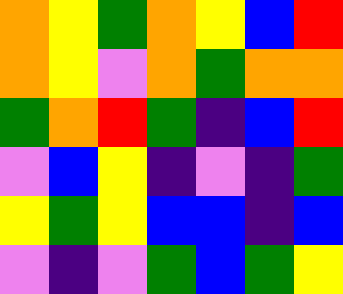[["orange", "yellow", "green", "orange", "yellow", "blue", "red"], ["orange", "yellow", "violet", "orange", "green", "orange", "orange"], ["green", "orange", "red", "green", "indigo", "blue", "red"], ["violet", "blue", "yellow", "indigo", "violet", "indigo", "green"], ["yellow", "green", "yellow", "blue", "blue", "indigo", "blue"], ["violet", "indigo", "violet", "green", "blue", "green", "yellow"]]